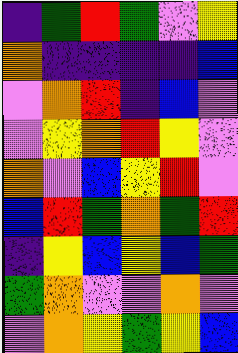[["indigo", "green", "red", "green", "violet", "yellow"], ["orange", "indigo", "indigo", "indigo", "indigo", "blue"], ["violet", "orange", "red", "indigo", "blue", "violet"], ["violet", "yellow", "orange", "red", "yellow", "violet"], ["orange", "violet", "blue", "yellow", "red", "violet"], ["blue", "red", "green", "orange", "green", "red"], ["indigo", "yellow", "blue", "yellow", "blue", "green"], ["green", "orange", "violet", "violet", "orange", "violet"], ["violet", "orange", "yellow", "green", "yellow", "blue"]]